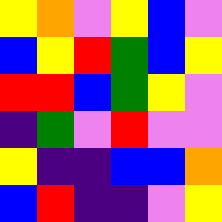[["yellow", "orange", "violet", "yellow", "blue", "violet"], ["blue", "yellow", "red", "green", "blue", "yellow"], ["red", "red", "blue", "green", "yellow", "violet"], ["indigo", "green", "violet", "red", "violet", "violet"], ["yellow", "indigo", "indigo", "blue", "blue", "orange"], ["blue", "red", "indigo", "indigo", "violet", "yellow"]]